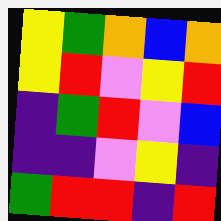[["yellow", "green", "orange", "blue", "orange"], ["yellow", "red", "violet", "yellow", "red"], ["indigo", "green", "red", "violet", "blue"], ["indigo", "indigo", "violet", "yellow", "indigo"], ["green", "red", "red", "indigo", "red"]]